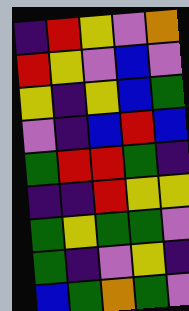[["indigo", "red", "yellow", "violet", "orange"], ["red", "yellow", "violet", "blue", "violet"], ["yellow", "indigo", "yellow", "blue", "green"], ["violet", "indigo", "blue", "red", "blue"], ["green", "red", "red", "green", "indigo"], ["indigo", "indigo", "red", "yellow", "yellow"], ["green", "yellow", "green", "green", "violet"], ["green", "indigo", "violet", "yellow", "indigo"], ["blue", "green", "orange", "green", "violet"]]